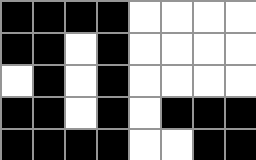[["black", "black", "black", "black", "white", "white", "white", "white"], ["black", "black", "white", "black", "white", "white", "white", "white"], ["white", "black", "white", "black", "white", "white", "white", "white"], ["black", "black", "white", "black", "white", "black", "black", "black"], ["black", "black", "black", "black", "white", "white", "black", "black"]]